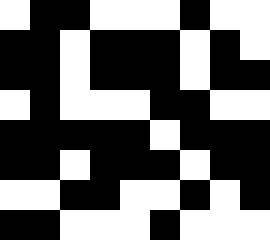[["white", "black", "black", "white", "white", "white", "black", "white", "white"], ["black", "black", "white", "black", "black", "black", "white", "black", "white"], ["black", "black", "white", "black", "black", "black", "white", "black", "black"], ["white", "black", "white", "white", "white", "black", "black", "white", "white"], ["black", "black", "black", "black", "black", "white", "black", "black", "black"], ["black", "black", "white", "black", "black", "black", "white", "black", "black"], ["white", "white", "black", "black", "white", "white", "black", "white", "black"], ["black", "black", "white", "white", "white", "black", "white", "white", "white"]]